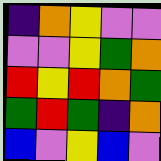[["indigo", "orange", "yellow", "violet", "violet"], ["violet", "violet", "yellow", "green", "orange"], ["red", "yellow", "red", "orange", "green"], ["green", "red", "green", "indigo", "orange"], ["blue", "violet", "yellow", "blue", "violet"]]